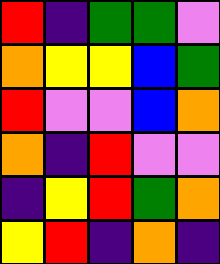[["red", "indigo", "green", "green", "violet"], ["orange", "yellow", "yellow", "blue", "green"], ["red", "violet", "violet", "blue", "orange"], ["orange", "indigo", "red", "violet", "violet"], ["indigo", "yellow", "red", "green", "orange"], ["yellow", "red", "indigo", "orange", "indigo"]]